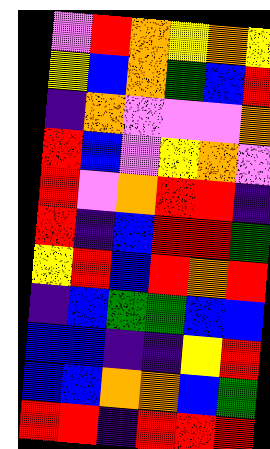[["violet", "red", "orange", "yellow", "orange", "yellow"], ["yellow", "blue", "orange", "green", "blue", "red"], ["indigo", "orange", "violet", "violet", "violet", "orange"], ["red", "blue", "violet", "yellow", "orange", "violet"], ["red", "violet", "orange", "red", "red", "indigo"], ["red", "indigo", "blue", "red", "red", "green"], ["yellow", "red", "blue", "red", "orange", "red"], ["indigo", "blue", "green", "green", "blue", "blue"], ["blue", "blue", "indigo", "indigo", "yellow", "red"], ["blue", "blue", "orange", "orange", "blue", "green"], ["red", "red", "indigo", "red", "red", "red"]]